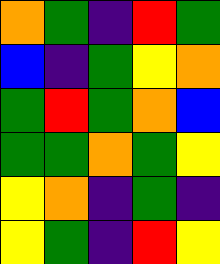[["orange", "green", "indigo", "red", "green"], ["blue", "indigo", "green", "yellow", "orange"], ["green", "red", "green", "orange", "blue"], ["green", "green", "orange", "green", "yellow"], ["yellow", "orange", "indigo", "green", "indigo"], ["yellow", "green", "indigo", "red", "yellow"]]